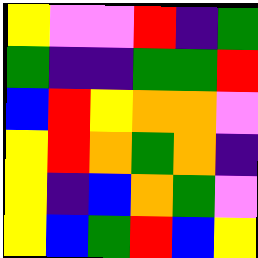[["yellow", "violet", "violet", "red", "indigo", "green"], ["green", "indigo", "indigo", "green", "green", "red"], ["blue", "red", "yellow", "orange", "orange", "violet"], ["yellow", "red", "orange", "green", "orange", "indigo"], ["yellow", "indigo", "blue", "orange", "green", "violet"], ["yellow", "blue", "green", "red", "blue", "yellow"]]